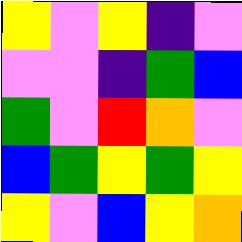[["yellow", "violet", "yellow", "indigo", "violet"], ["violet", "violet", "indigo", "green", "blue"], ["green", "violet", "red", "orange", "violet"], ["blue", "green", "yellow", "green", "yellow"], ["yellow", "violet", "blue", "yellow", "orange"]]